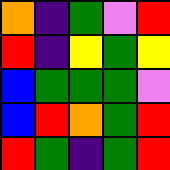[["orange", "indigo", "green", "violet", "red"], ["red", "indigo", "yellow", "green", "yellow"], ["blue", "green", "green", "green", "violet"], ["blue", "red", "orange", "green", "red"], ["red", "green", "indigo", "green", "red"]]